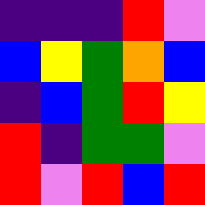[["indigo", "indigo", "indigo", "red", "violet"], ["blue", "yellow", "green", "orange", "blue"], ["indigo", "blue", "green", "red", "yellow"], ["red", "indigo", "green", "green", "violet"], ["red", "violet", "red", "blue", "red"]]